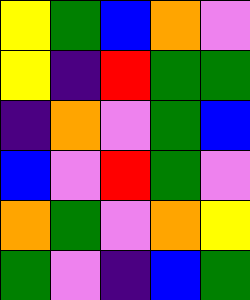[["yellow", "green", "blue", "orange", "violet"], ["yellow", "indigo", "red", "green", "green"], ["indigo", "orange", "violet", "green", "blue"], ["blue", "violet", "red", "green", "violet"], ["orange", "green", "violet", "orange", "yellow"], ["green", "violet", "indigo", "blue", "green"]]